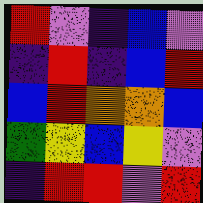[["red", "violet", "indigo", "blue", "violet"], ["indigo", "red", "indigo", "blue", "red"], ["blue", "red", "orange", "orange", "blue"], ["green", "yellow", "blue", "yellow", "violet"], ["indigo", "red", "red", "violet", "red"]]